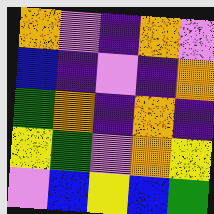[["orange", "violet", "indigo", "orange", "violet"], ["blue", "indigo", "violet", "indigo", "orange"], ["green", "orange", "indigo", "orange", "indigo"], ["yellow", "green", "violet", "orange", "yellow"], ["violet", "blue", "yellow", "blue", "green"]]